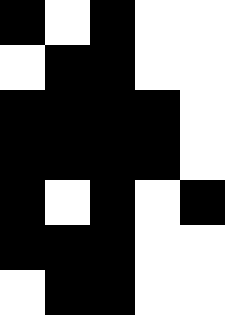[["black", "white", "black", "white", "white"], ["white", "black", "black", "white", "white"], ["black", "black", "black", "black", "white"], ["black", "black", "black", "black", "white"], ["black", "white", "black", "white", "black"], ["black", "black", "black", "white", "white"], ["white", "black", "black", "white", "white"]]